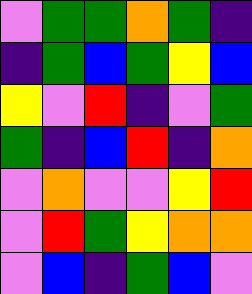[["violet", "green", "green", "orange", "green", "indigo"], ["indigo", "green", "blue", "green", "yellow", "blue"], ["yellow", "violet", "red", "indigo", "violet", "green"], ["green", "indigo", "blue", "red", "indigo", "orange"], ["violet", "orange", "violet", "violet", "yellow", "red"], ["violet", "red", "green", "yellow", "orange", "orange"], ["violet", "blue", "indigo", "green", "blue", "violet"]]